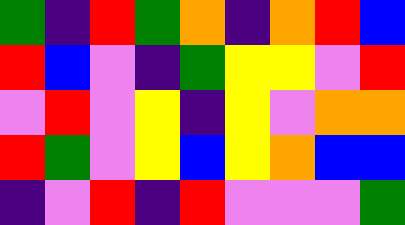[["green", "indigo", "red", "green", "orange", "indigo", "orange", "red", "blue"], ["red", "blue", "violet", "indigo", "green", "yellow", "yellow", "violet", "red"], ["violet", "red", "violet", "yellow", "indigo", "yellow", "violet", "orange", "orange"], ["red", "green", "violet", "yellow", "blue", "yellow", "orange", "blue", "blue"], ["indigo", "violet", "red", "indigo", "red", "violet", "violet", "violet", "green"]]